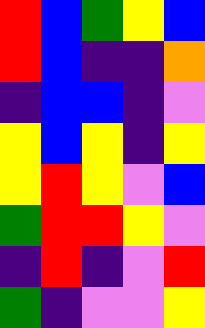[["red", "blue", "green", "yellow", "blue"], ["red", "blue", "indigo", "indigo", "orange"], ["indigo", "blue", "blue", "indigo", "violet"], ["yellow", "blue", "yellow", "indigo", "yellow"], ["yellow", "red", "yellow", "violet", "blue"], ["green", "red", "red", "yellow", "violet"], ["indigo", "red", "indigo", "violet", "red"], ["green", "indigo", "violet", "violet", "yellow"]]